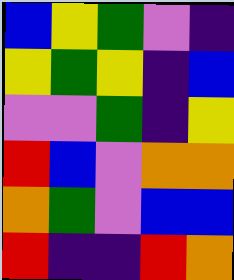[["blue", "yellow", "green", "violet", "indigo"], ["yellow", "green", "yellow", "indigo", "blue"], ["violet", "violet", "green", "indigo", "yellow"], ["red", "blue", "violet", "orange", "orange"], ["orange", "green", "violet", "blue", "blue"], ["red", "indigo", "indigo", "red", "orange"]]